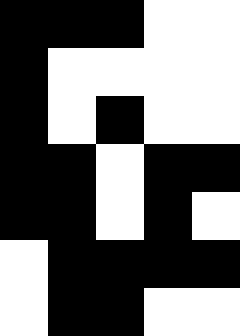[["black", "black", "black", "white", "white"], ["black", "white", "white", "white", "white"], ["black", "white", "black", "white", "white"], ["black", "black", "white", "black", "black"], ["black", "black", "white", "black", "white"], ["white", "black", "black", "black", "black"], ["white", "black", "black", "white", "white"]]